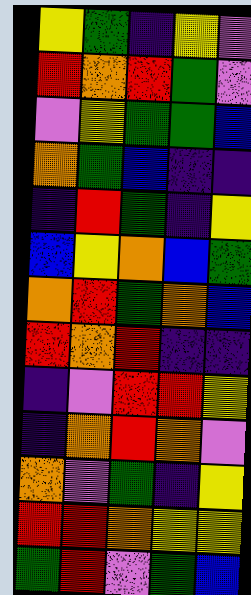[["yellow", "green", "indigo", "yellow", "violet"], ["red", "orange", "red", "green", "violet"], ["violet", "yellow", "green", "green", "blue"], ["orange", "green", "blue", "indigo", "indigo"], ["indigo", "red", "green", "indigo", "yellow"], ["blue", "yellow", "orange", "blue", "green"], ["orange", "red", "green", "orange", "blue"], ["red", "orange", "red", "indigo", "indigo"], ["indigo", "violet", "red", "red", "yellow"], ["indigo", "orange", "red", "orange", "violet"], ["orange", "violet", "green", "indigo", "yellow"], ["red", "red", "orange", "yellow", "yellow"], ["green", "red", "violet", "green", "blue"]]